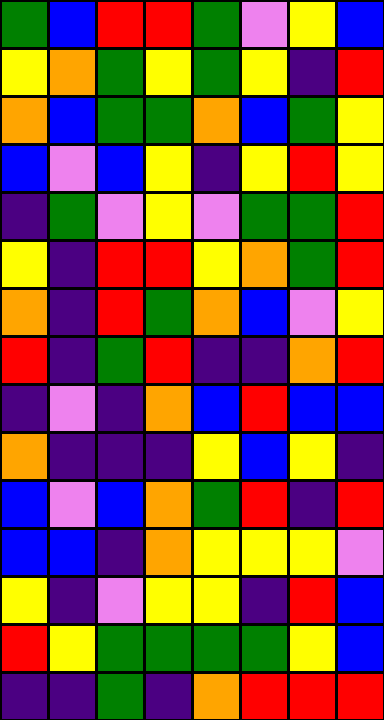[["green", "blue", "red", "red", "green", "violet", "yellow", "blue"], ["yellow", "orange", "green", "yellow", "green", "yellow", "indigo", "red"], ["orange", "blue", "green", "green", "orange", "blue", "green", "yellow"], ["blue", "violet", "blue", "yellow", "indigo", "yellow", "red", "yellow"], ["indigo", "green", "violet", "yellow", "violet", "green", "green", "red"], ["yellow", "indigo", "red", "red", "yellow", "orange", "green", "red"], ["orange", "indigo", "red", "green", "orange", "blue", "violet", "yellow"], ["red", "indigo", "green", "red", "indigo", "indigo", "orange", "red"], ["indigo", "violet", "indigo", "orange", "blue", "red", "blue", "blue"], ["orange", "indigo", "indigo", "indigo", "yellow", "blue", "yellow", "indigo"], ["blue", "violet", "blue", "orange", "green", "red", "indigo", "red"], ["blue", "blue", "indigo", "orange", "yellow", "yellow", "yellow", "violet"], ["yellow", "indigo", "violet", "yellow", "yellow", "indigo", "red", "blue"], ["red", "yellow", "green", "green", "green", "green", "yellow", "blue"], ["indigo", "indigo", "green", "indigo", "orange", "red", "red", "red"]]